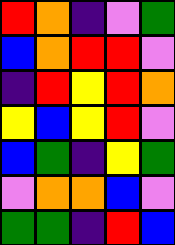[["red", "orange", "indigo", "violet", "green"], ["blue", "orange", "red", "red", "violet"], ["indigo", "red", "yellow", "red", "orange"], ["yellow", "blue", "yellow", "red", "violet"], ["blue", "green", "indigo", "yellow", "green"], ["violet", "orange", "orange", "blue", "violet"], ["green", "green", "indigo", "red", "blue"]]